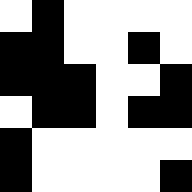[["white", "black", "white", "white", "white", "white"], ["black", "black", "white", "white", "black", "white"], ["black", "black", "black", "white", "white", "black"], ["white", "black", "black", "white", "black", "black"], ["black", "white", "white", "white", "white", "white"], ["black", "white", "white", "white", "white", "black"]]